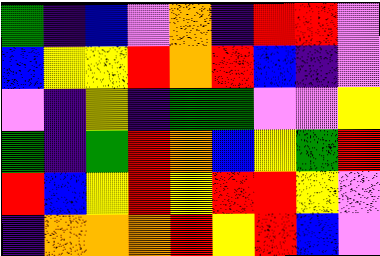[["green", "indigo", "blue", "violet", "orange", "indigo", "red", "red", "violet"], ["blue", "yellow", "yellow", "red", "orange", "red", "blue", "indigo", "violet"], ["violet", "indigo", "yellow", "indigo", "green", "green", "violet", "violet", "yellow"], ["green", "indigo", "green", "red", "orange", "blue", "yellow", "green", "red"], ["red", "blue", "yellow", "red", "yellow", "red", "red", "yellow", "violet"], ["indigo", "orange", "orange", "orange", "red", "yellow", "red", "blue", "violet"]]